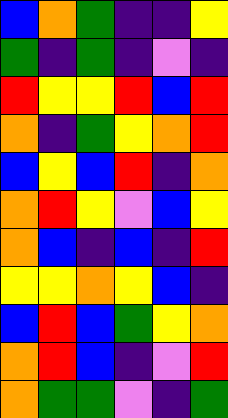[["blue", "orange", "green", "indigo", "indigo", "yellow"], ["green", "indigo", "green", "indigo", "violet", "indigo"], ["red", "yellow", "yellow", "red", "blue", "red"], ["orange", "indigo", "green", "yellow", "orange", "red"], ["blue", "yellow", "blue", "red", "indigo", "orange"], ["orange", "red", "yellow", "violet", "blue", "yellow"], ["orange", "blue", "indigo", "blue", "indigo", "red"], ["yellow", "yellow", "orange", "yellow", "blue", "indigo"], ["blue", "red", "blue", "green", "yellow", "orange"], ["orange", "red", "blue", "indigo", "violet", "red"], ["orange", "green", "green", "violet", "indigo", "green"]]